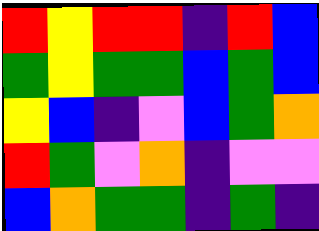[["red", "yellow", "red", "red", "indigo", "red", "blue"], ["green", "yellow", "green", "green", "blue", "green", "blue"], ["yellow", "blue", "indigo", "violet", "blue", "green", "orange"], ["red", "green", "violet", "orange", "indigo", "violet", "violet"], ["blue", "orange", "green", "green", "indigo", "green", "indigo"]]